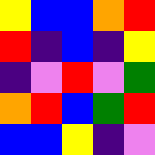[["yellow", "blue", "blue", "orange", "red"], ["red", "indigo", "blue", "indigo", "yellow"], ["indigo", "violet", "red", "violet", "green"], ["orange", "red", "blue", "green", "red"], ["blue", "blue", "yellow", "indigo", "violet"]]